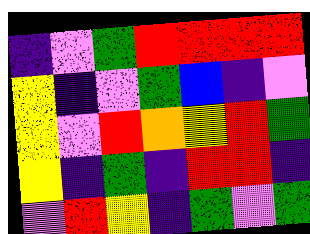[["indigo", "violet", "green", "red", "red", "red", "red"], ["yellow", "indigo", "violet", "green", "blue", "indigo", "violet"], ["yellow", "violet", "red", "orange", "yellow", "red", "green"], ["yellow", "indigo", "green", "indigo", "red", "red", "indigo"], ["violet", "red", "yellow", "indigo", "green", "violet", "green"]]